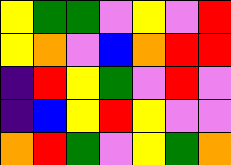[["yellow", "green", "green", "violet", "yellow", "violet", "red"], ["yellow", "orange", "violet", "blue", "orange", "red", "red"], ["indigo", "red", "yellow", "green", "violet", "red", "violet"], ["indigo", "blue", "yellow", "red", "yellow", "violet", "violet"], ["orange", "red", "green", "violet", "yellow", "green", "orange"]]